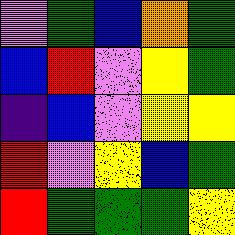[["violet", "green", "blue", "orange", "green"], ["blue", "red", "violet", "yellow", "green"], ["indigo", "blue", "violet", "yellow", "yellow"], ["red", "violet", "yellow", "blue", "green"], ["red", "green", "green", "green", "yellow"]]